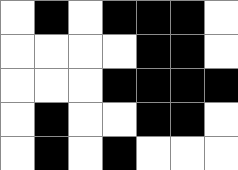[["white", "black", "white", "black", "black", "black", "white"], ["white", "white", "white", "white", "black", "black", "white"], ["white", "white", "white", "black", "black", "black", "black"], ["white", "black", "white", "white", "black", "black", "white"], ["white", "black", "white", "black", "white", "white", "white"]]